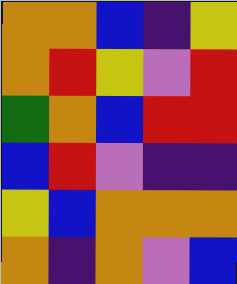[["orange", "orange", "blue", "indigo", "yellow"], ["orange", "red", "yellow", "violet", "red"], ["green", "orange", "blue", "red", "red"], ["blue", "red", "violet", "indigo", "indigo"], ["yellow", "blue", "orange", "orange", "orange"], ["orange", "indigo", "orange", "violet", "blue"]]